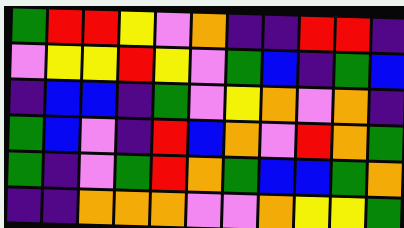[["green", "red", "red", "yellow", "violet", "orange", "indigo", "indigo", "red", "red", "indigo"], ["violet", "yellow", "yellow", "red", "yellow", "violet", "green", "blue", "indigo", "green", "blue"], ["indigo", "blue", "blue", "indigo", "green", "violet", "yellow", "orange", "violet", "orange", "indigo"], ["green", "blue", "violet", "indigo", "red", "blue", "orange", "violet", "red", "orange", "green"], ["green", "indigo", "violet", "green", "red", "orange", "green", "blue", "blue", "green", "orange"], ["indigo", "indigo", "orange", "orange", "orange", "violet", "violet", "orange", "yellow", "yellow", "green"]]